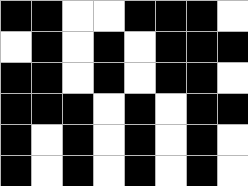[["black", "black", "white", "white", "black", "black", "black", "white"], ["white", "black", "white", "black", "white", "black", "black", "black"], ["black", "black", "white", "black", "white", "black", "black", "white"], ["black", "black", "black", "white", "black", "white", "black", "black"], ["black", "white", "black", "white", "black", "white", "black", "white"], ["black", "white", "black", "white", "black", "white", "black", "white"]]